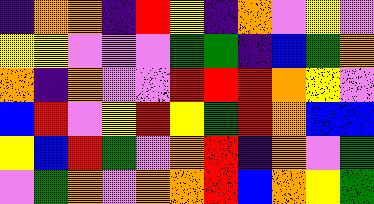[["indigo", "orange", "orange", "indigo", "red", "yellow", "indigo", "orange", "violet", "yellow", "violet"], ["yellow", "yellow", "violet", "violet", "violet", "green", "green", "indigo", "blue", "green", "orange"], ["orange", "indigo", "orange", "violet", "violet", "red", "red", "red", "orange", "yellow", "violet"], ["blue", "red", "violet", "yellow", "red", "yellow", "green", "red", "orange", "blue", "blue"], ["yellow", "blue", "red", "green", "violet", "orange", "red", "indigo", "orange", "violet", "green"], ["violet", "green", "orange", "violet", "orange", "orange", "red", "blue", "orange", "yellow", "green"]]